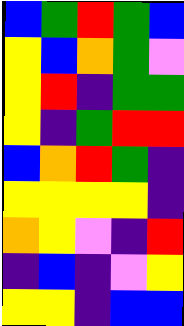[["blue", "green", "red", "green", "blue"], ["yellow", "blue", "orange", "green", "violet"], ["yellow", "red", "indigo", "green", "green"], ["yellow", "indigo", "green", "red", "red"], ["blue", "orange", "red", "green", "indigo"], ["yellow", "yellow", "yellow", "yellow", "indigo"], ["orange", "yellow", "violet", "indigo", "red"], ["indigo", "blue", "indigo", "violet", "yellow"], ["yellow", "yellow", "indigo", "blue", "blue"]]